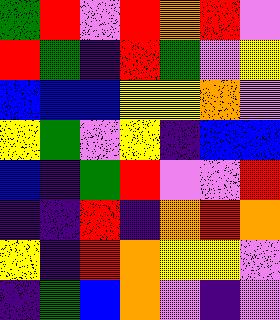[["green", "red", "violet", "red", "orange", "red", "violet"], ["red", "green", "indigo", "red", "green", "violet", "yellow"], ["blue", "blue", "blue", "yellow", "yellow", "orange", "violet"], ["yellow", "green", "violet", "yellow", "indigo", "blue", "blue"], ["blue", "indigo", "green", "red", "violet", "violet", "red"], ["indigo", "indigo", "red", "indigo", "orange", "red", "orange"], ["yellow", "indigo", "red", "orange", "yellow", "yellow", "violet"], ["indigo", "green", "blue", "orange", "violet", "indigo", "violet"]]